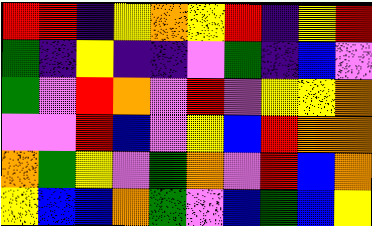[["red", "red", "indigo", "yellow", "orange", "yellow", "red", "indigo", "yellow", "red"], ["green", "indigo", "yellow", "indigo", "indigo", "violet", "green", "indigo", "blue", "violet"], ["green", "violet", "red", "orange", "violet", "red", "violet", "yellow", "yellow", "orange"], ["violet", "violet", "red", "blue", "violet", "yellow", "blue", "red", "orange", "orange"], ["orange", "green", "yellow", "violet", "green", "orange", "violet", "red", "blue", "orange"], ["yellow", "blue", "blue", "orange", "green", "violet", "blue", "green", "blue", "yellow"]]